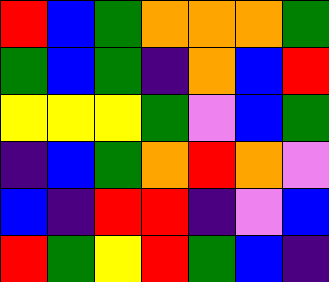[["red", "blue", "green", "orange", "orange", "orange", "green"], ["green", "blue", "green", "indigo", "orange", "blue", "red"], ["yellow", "yellow", "yellow", "green", "violet", "blue", "green"], ["indigo", "blue", "green", "orange", "red", "orange", "violet"], ["blue", "indigo", "red", "red", "indigo", "violet", "blue"], ["red", "green", "yellow", "red", "green", "blue", "indigo"]]